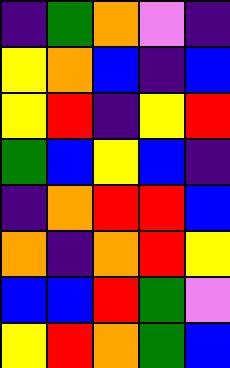[["indigo", "green", "orange", "violet", "indigo"], ["yellow", "orange", "blue", "indigo", "blue"], ["yellow", "red", "indigo", "yellow", "red"], ["green", "blue", "yellow", "blue", "indigo"], ["indigo", "orange", "red", "red", "blue"], ["orange", "indigo", "orange", "red", "yellow"], ["blue", "blue", "red", "green", "violet"], ["yellow", "red", "orange", "green", "blue"]]